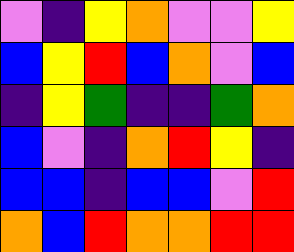[["violet", "indigo", "yellow", "orange", "violet", "violet", "yellow"], ["blue", "yellow", "red", "blue", "orange", "violet", "blue"], ["indigo", "yellow", "green", "indigo", "indigo", "green", "orange"], ["blue", "violet", "indigo", "orange", "red", "yellow", "indigo"], ["blue", "blue", "indigo", "blue", "blue", "violet", "red"], ["orange", "blue", "red", "orange", "orange", "red", "red"]]